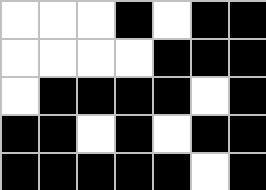[["white", "white", "white", "black", "white", "black", "black"], ["white", "white", "white", "white", "black", "black", "black"], ["white", "black", "black", "black", "black", "white", "black"], ["black", "black", "white", "black", "white", "black", "black"], ["black", "black", "black", "black", "black", "white", "black"]]